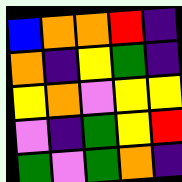[["blue", "orange", "orange", "red", "indigo"], ["orange", "indigo", "yellow", "green", "indigo"], ["yellow", "orange", "violet", "yellow", "yellow"], ["violet", "indigo", "green", "yellow", "red"], ["green", "violet", "green", "orange", "indigo"]]